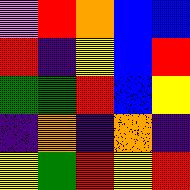[["violet", "red", "orange", "blue", "blue"], ["red", "indigo", "yellow", "blue", "red"], ["green", "green", "red", "blue", "yellow"], ["indigo", "orange", "indigo", "orange", "indigo"], ["yellow", "green", "red", "yellow", "red"]]